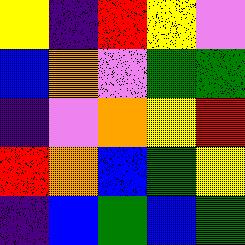[["yellow", "indigo", "red", "yellow", "violet"], ["blue", "orange", "violet", "green", "green"], ["indigo", "violet", "orange", "yellow", "red"], ["red", "orange", "blue", "green", "yellow"], ["indigo", "blue", "green", "blue", "green"]]